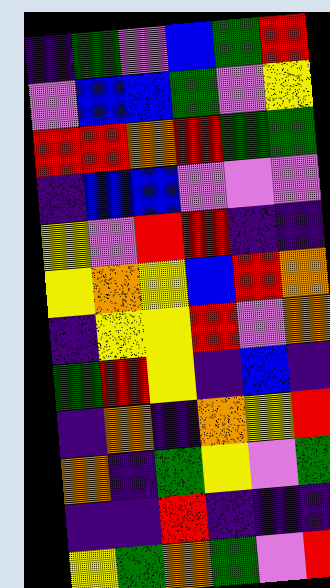[["indigo", "green", "violet", "blue", "green", "red"], ["violet", "blue", "blue", "green", "violet", "yellow"], ["red", "red", "orange", "red", "green", "green"], ["indigo", "blue", "blue", "violet", "violet", "violet"], ["yellow", "violet", "red", "red", "indigo", "indigo"], ["yellow", "orange", "yellow", "blue", "red", "orange"], ["indigo", "yellow", "yellow", "red", "violet", "orange"], ["green", "red", "yellow", "indigo", "blue", "indigo"], ["indigo", "orange", "indigo", "orange", "yellow", "red"], ["orange", "indigo", "green", "yellow", "violet", "green"], ["indigo", "indigo", "red", "indigo", "indigo", "indigo"], ["yellow", "green", "orange", "green", "violet", "red"]]